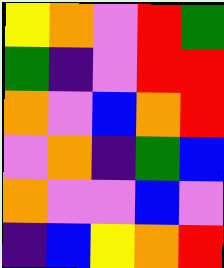[["yellow", "orange", "violet", "red", "green"], ["green", "indigo", "violet", "red", "red"], ["orange", "violet", "blue", "orange", "red"], ["violet", "orange", "indigo", "green", "blue"], ["orange", "violet", "violet", "blue", "violet"], ["indigo", "blue", "yellow", "orange", "red"]]